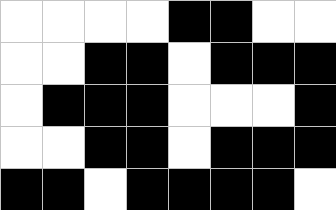[["white", "white", "white", "white", "black", "black", "white", "white"], ["white", "white", "black", "black", "white", "black", "black", "black"], ["white", "black", "black", "black", "white", "white", "white", "black"], ["white", "white", "black", "black", "white", "black", "black", "black"], ["black", "black", "white", "black", "black", "black", "black", "white"]]